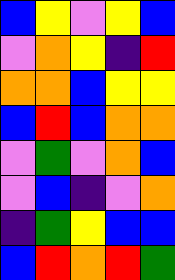[["blue", "yellow", "violet", "yellow", "blue"], ["violet", "orange", "yellow", "indigo", "red"], ["orange", "orange", "blue", "yellow", "yellow"], ["blue", "red", "blue", "orange", "orange"], ["violet", "green", "violet", "orange", "blue"], ["violet", "blue", "indigo", "violet", "orange"], ["indigo", "green", "yellow", "blue", "blue"], ["blue", "red", "orange", "red", "green"]]